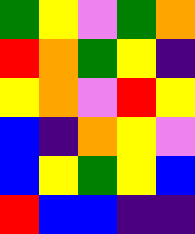[["green", "yellow", "violet", "green", "orange"], ["red", "orange", "green", "yellow", "indigo"], ["yellow", "orange", "violet", "red", "yellow"], ["blue", "indigo", "orange", "yellow", "violet"], ["blue", "yellow", "green", "yellow", "blue"], ["red", "blue", "blue", "indigo", "indigo"]]